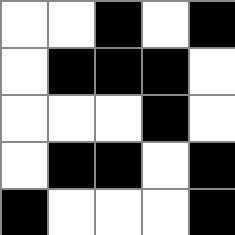[["white", "white", "black", "white", "black"], ["white", "black", "black", "black", "white"], ["white", "white", "white", "black", "white"], ["white", "black", "black", "white", "black"], ["black", "white", "white", "white", "black"]]